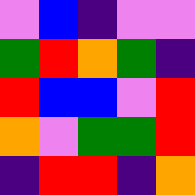[["violet", "blue", "indigo", "violet", "violet"], ["green", "red", "orange", "green", "indigo"], ["red", "blue", "blue", "violet", "red"], ["orange", "violet", "green", "green", "red"], ["indigo", "red", "red", "indigo", "orange"]]